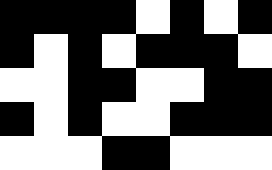[["black", "black", "black", "black", "white", "black", "white", "black"], ["black", "white", "black", "white", "black", "black", "black", "white"], ["white", "white", "black", "black", "white", "white", "black", "black"], ["black", "white", "black", "white", "white", "black", "black", "black"], ["white", "white", "white", "black", "black", "white", "white", "white"]]